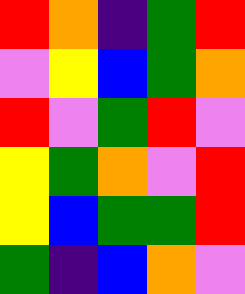[["red", "orange", "indigo", "green", "red"], ["violet", "yellow", "blue", "green", "orange"], ["red", "violet", "green", "red", "violet"], ["yellow", "green", "orange", "violet", "red"], ["yellow", "blue", "green", "green", "red"], ["green", "indigo", "blue", "orange", "violet"]]